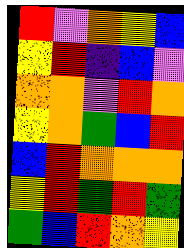[["red", "violet", "orange", "yellow", "blue"], ["yellow", "red", "indigo", "blue", "violet"], ["orange", "orange", "violet", "red", "orange"], ["yellow", "orange", "green", "blue", "red"], ["blue", "red", "orange", "orange", "orange"], ["yellow", "red", "green", "red", "green"], ["green", "blue", "red", "orange", "yellow"]]